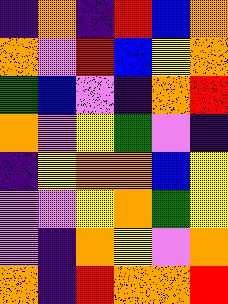[["indigo", "orange", "indigo", "red", "blue", "orange"], ["orange", "violet", "red", "blue", "yellow", "orange"], ["green", "blue", "violet", "indigo", "orange", "red"], ["orange", "violet", "yellow", "green", "violet", "indigo"], ["indigo", "yellow", "orange", "orange", "blue", "yellow"], ["violet", "violet", "yellow", "orange", "green", "yellow"], ["violet", "indigo", "orange", "yellow", "violet", "orange"], ["orange", "indigo", "red", "orange", "orange", "red"]]